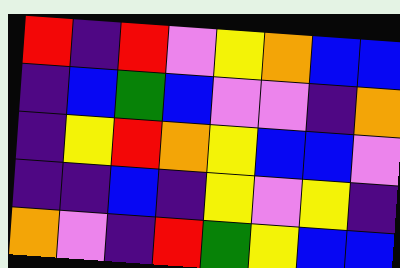[["red", "indigo", "red", "violet", "yellow", "orange", "blue", "blue"], ["indigo", "blue", "green", "blue", "violet", "violet", "indigo", "orange"], ["indigo", "yellow", "red", "orange", "yellow", "blue", "blue", "violet"], ["indigo", "indigo", "blue", "indigo", "yellow", "violet", "yellow", "indigo"], ["orange", "violet", "indigo", "red", "green", "yellow", "blue", "blue"]]